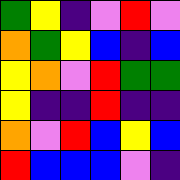[["green", "yellow", "indigo", "violet", "red", "violet"], ["orange", "green", "yellow", "blue", "indigo", "blue"], ["yellow", "orange", "violet", "red", "green", "green"], ["yellow", "indigo", "indigo", "red", "indigo", "indigo"], ["orange", "violet", "red", "blue", "yellow", "blue"], ["red", "blue", "blue", "blue", "violet", "indigo"]]